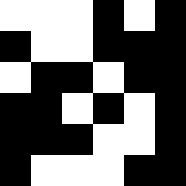[["white", "white", "white", "black", "white", "black"], ["black", "white", "white", "black", "black", "black"], ["white", "black", "black", "white", "black", "black"], ["black", "black", "white", "black", "white", "black"], ["black", "black", "black", "white", "white", "black"], ["black", "white", "white", "white", "black", "black"]]